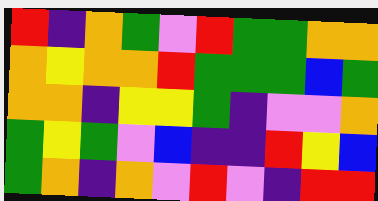[["red", "indigo", "orange", "green", "violet", "red", "green", "green", "orange", "orange"], ["orange", "yellow", "orange", "orange", "red", "green", "green", "green", "blue", "green"], ["orange", "orange", "indigo", "yellow", "yellow", "green", "indigo", "violet", "violet", "orange"], ["green", "yellow", "green", "violet", "blue", "indigo", "indigo", "red", "yellow", "blue"], ["green", "orange", "indigo", "orange", "violet", "red", "violet", "indigo", "red", "red"]]